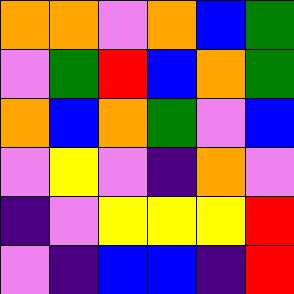[["orange", "orange", "violet", "orange", "blue", "green"], ["violet", "green", "red", "blue", "orange", "green"], ["orange", "blue", "orange", "green", "violet", "blue"], ["violet", "yellow", "violet", "indigo", "orange", "violet"], ["indigo", "violet", "yellow", "yellow", "yellow", "red"], ["violet", "indigo", "blue", "blue", "indigo", "red"]]